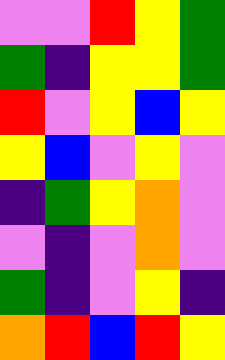[["violet", "violet", "red", "yellow", "green"], ["green", "indigo", "yellow", "yellow", "green"], ["red", "violet", "yellow", "blue", "yellow"], ["yellow", "blue", "violet", "yellow", "violet"], ["indigo", "green", "yellow", "orange", "violet"], ["violet", "indigo", "violet", "orange", "violet"], ["green", "indigo", "violet", "yellow", "indigo"], ["orange", "red", "blue", "red", "yellow"]]